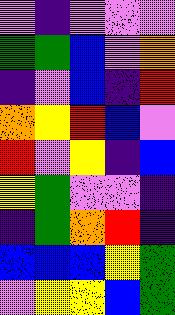[["violet", "indigo", "violet", "violet", "violet"], ["green", "green", "blue", "violet", "orange"], ["indigo", "violet", "blue", "indigo", "red"], ["orange", "yellow", "red", "blue", "violet"], ["red", "violet", "yellow", "indigo", "blue"], ["yellow", "green", "violet", "violet", "indigo"], ["indigo", "green", "orange", "red", "indigo"], ["blue", "blue", "blue", "yellow", "green"], ["violet", "yellow", "yellow", "blue", "green"]]